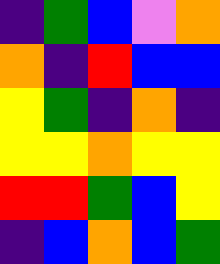[["indigo", "green", "blue", "violet", "orange"], ["orange", "indigo", "red", "blue", "blue"], ["yellow", "green", "indigo", "orange", "indigo"], ["yellow", "yellow", "orange", "yellow", "yellow"], ["red", "red", "green", "blue", "yellow"], ["indigo", "blue", "orange", "blue", "green"]]